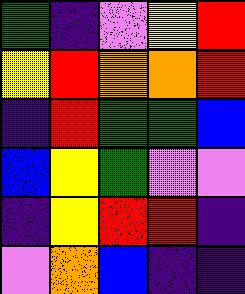[["green", "indigo", "violet", "yellow", "red"], ["yellow", "red", "orange", "orange", "red"], ["indigo", "red", "green", "green", "blue"], ["blue", "yellow", "green", "violet", "violet"], ["indigo", "yellow", "red", "red", "indigo"], ["violet", "orange", "blue", "indigo", "indigo"]]